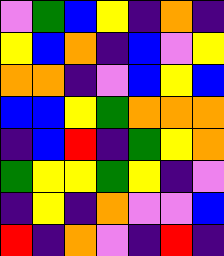[["violet", "green", "blue", "yellow", "indigo", "orange", "indigo"], ["yellow", "blue", "orange", "indigo", "blue", "violet", "yellow"], ["orange", "orange", "indigo", "violet", "blue", "yellow", "blue"], ["blue", "blue", "yellow", "green", "orange", "orange", "orange"], ["indigo", "blue", "red", "indigo", "green", "yellow", "orange"], ["green", "yellow", "yellow", "green", "yellow", "indigo", "violet"], ["indigo", "yellow", "indigo", "orange", "violet", "violet", "blue"], ["red", "indigo", "orange", "violet", "indigo", "red", "indigo"]]